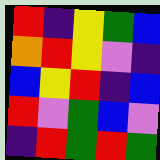[["red", "indigo", "yellow", "green", "blue"], ["orange", "red", "yellow", "violet", "indigo"], ["blue", "yellow", "red", "indigo", "blue"], ["red", "violet", "green", "blue", "violet"], ["indigo", "red", "green", "red", "green"]]